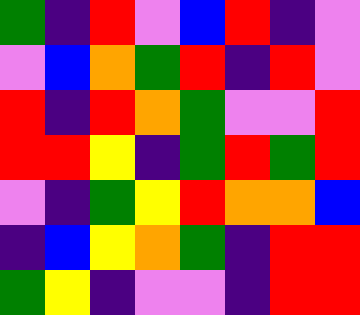[["green", "indigo", "red", "violet", "blue", "red", "indigo", "violet"], ["violet", "blue", "orange", "green", "red", "indigo", "red", "violet"], ["red", "indigo", "red", "orange", "green", "violet", "violet", "red"], ["red", "red", "yellow", "indigo", "green", "red", "green", "red"], ["violet", "indigo", "green", "yellow", "red", "orange", "orange", "blue"], ["indigo", "blue", "yellow", "orange", "green", "indigo", "red", "red"], ["green", "yellow", "indigo", "violet", "violet", "indigo", "red", "red"]]